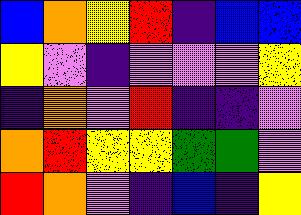[["blue", "orange", "yellow", "red", "indigo", "blue", "blue"], ["yellow", "violet", "indigo", "violet", "violet", "violet", "yellow"], ["indigo", "orange", "violet", "red", "indigo", "indigo", "violet"], ["orange", "red", "yellow", "yellow", "green", "green", "violet"], ["red", "orange", "violet", "indigo", "blue", "indigo", "yellow"]]